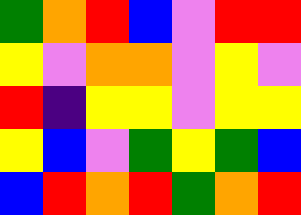[["green", "orange", "red", "blue", "violet", "red", "red"], ["yellow", "violet", "orange", "orange", "violet", "yellow", "violet"], ["red", "indigo", "yellow", "yellow", "violet", "yellow", "yellow"], ["yellow", "blue", "violet", "green", "yellow", "green", "blue"], ["blue", "red", "orange", "red", "green", "orange", "red"]]